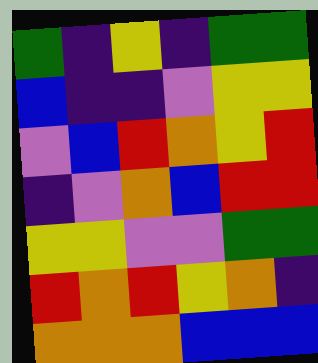[["green", "indigo", "yellow", "indigo", "green", "green"], ["blue", "indigo", "indigo", "violet", "yellow", "yellow"], ["violet", "blue", "red", "orange", "yellow", "red"], ["indigo", "violet", "orange", "blue", "red", "red"], ["yellow", "yellow", "violet", "violet", "green", "green"], ["red", "orange", "red", "yellow", "orange", "indigo"], ["orange", "orange", "orange", "blue", "blue", "blue"]]